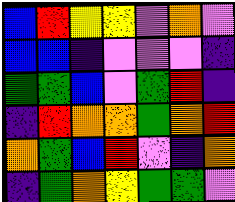[["blue", "red", "yellow", "yellow", "violet", "orange", "violet"], ["blue", "blue", "indigo", "violet", "violet", "violet", "indigo"], ["green", "green", "blue", "violet", "green", "red", "indigo"], ["indigo", "red", "orange", "orange", "green", "orange", "red"], ["orange", "green", "blue", "red", "violet", "indigo", "orange"], ["indigo", "green", "orange", "yellow", "green", "green", "violet"]]